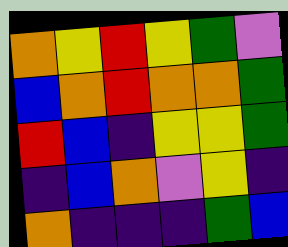[["orange", "yellow", "red", "yellow", "green", "violet"], ["blue", "orange", "red", "orange", "orange", "green"], ["red", "blue", "indigo", "yellow", "yellow", "green"], ["indigo", "blue", "orange", "violet", "yellow", "indigo"], ["orange", "indigo", "indigo", "indigo", "green", "blue"]]